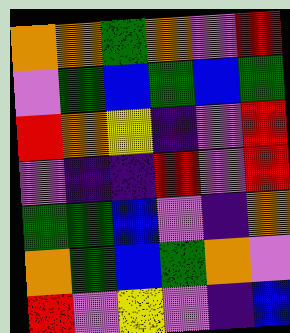[["orange", "orange", "green", "orange", "violet", "red"], ["violet", "green", "blue", "green", "blue", "green"], ["red", "orange", "yellow", "indigo", "violet", "red"], ["violet", "indigo", "indigo", "red", "violet", "red"], ["green", "green", "blue", "violet", "indigo", "orange"], ["orange", "green", "blue", "green", "orange", "violet"], ["red", "violet", "yellow", "violet", "indigo", "blue"]]